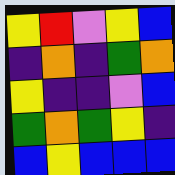[["yellow", "red", "violet", "yellow", "blue"], ["indigo", "orange", "indigo", "green", "orange"], ["yellow", "indigo", "indigo", "violet", "blue"], ["green", "orange", "green", "yellow", "indigo"], ["blue", "yellow", "blue", "blue", "blue"]]